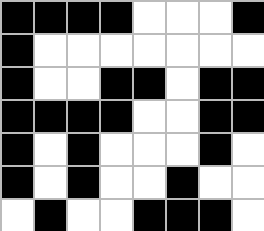[["black", "black", "black", "black", "white", "white", "white", "black"], ["black", "white", "white", "white", "white", "white", "white", "white"], ["black", "white", "white", "black", "black", "white", "black", "black"], ["black", "black", "black", "black", "white", "white", "black", "black"], ["black", "white", "black", "white", "white", "white", "black", "white"], ["black", "white", "black", "white", "white", "black", "white", "white"], ["white", "black", "white", "white", "black", "black", "black", "white"]]